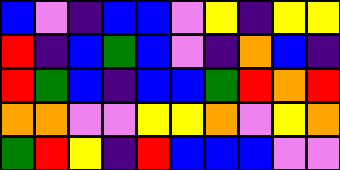[["blue", "violet", "indigo", "blue", "blue", "violet", "yellow", "indigo", "yellow", "yellow"], ["red", "indigo", "blue", "green", "blue", "violet", "indigo", "orange", "blue", "indigo"], ["red", "green", "blue", "indigo", "blue", "blue", "green", "red", "orange", "red"], ["orange", "orange", "violet", "violet", "yellow", "yellow", "orange", "violet", "yellow", "orange"], ["green", "red", "yellow", "indigo", "red", "blue", "blue", "blue", "violet", "violet"]]